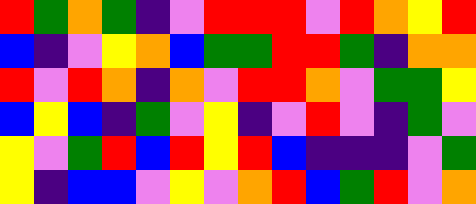[["red", "green", "orange", "green", "indigo", "violet", "red", "red", "red", "violet", "red", "orange", "yellow", "red"], ["blue", "indigo", "violet", "yellow", "orange", "blue", "green", "green", "red", "red", "green", "indigo", "orange", "orange"], ["red", "violet", "red", "orange", "indigo", "orange", "violet", "red", "red", "orange", "violet", "green", "green", "yellow"], ["blue", "yellow", "blue", "indigo", "green", "violet", "yellow", "indigo", "violet", "red", "violet", "indigo", "green", "violet"], ["yellow", "violet", "green", "red", "blue", "red", "yellow", "red", "blue", "indigo", "indigo", "indigo", "violet", "green"], ["yellow", "indigo", "blue", "blue", "violet", "yellow", "violet", "orange", "red", "blue", "green", "red", "violet", "orange"]]